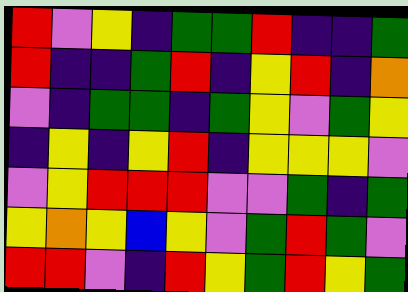[["red", "violet", "yellow", "indigo", "green", "green", "red", "indigo", "indigo", "green"], ["red", "indigo", "indigo", "green", "red", "indigo", "yellow", "red", "indigo", "orange"], ["violet", "indigo", "green", "green", "indigo", "green", "yellow", "violet", "green", "yellow"], ["indigo", "yellow", "indigo", "yellow", "red", "indigo", "yellow", "yellow", "yellow", "violet"], ["violet", "yellow", "red", "red", "red", "violet", "violet", "green", "indigo", "green"], ["yellow", "orange", "yellow", "blue", "yellow", "violet", "green", "red", "green", "violet"], ["red", "red", "violet", "indigo", "red", "yellow", "green", "red", "yellow", "green"]]